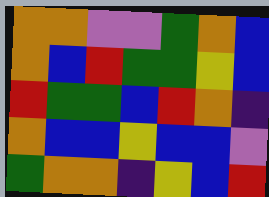[["orange", "orange", "violet", "violet", "green", "orange", "blue"], ["orange", "blue", "red", "green", "green", "yellow", "blue"], ["red", "green", "green", "blue", "red", "orange", "indigo"], ["orange", "blue", "blue", "yellow", "blue", "blue", "violet"], ["green", "orange", "orange", "indigo", "yellow", "blue", "red"]]